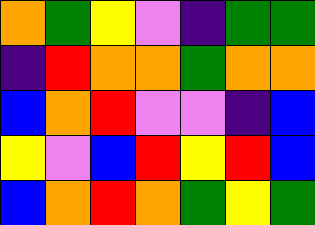[["orange", "green", "yellow", "violet", "indigo", "green", "green"], ["indigo", "red", "orange", "orange", "green", "orange", "orange"], ["blue", "orange", "red", "violet", "violet", "indigo", "blue"], ["yellow", "violet", "blue", "red", "yellow", "red", "blue"], ["blue", "orange", "red", "orange", "green", "yellow", "green"]]